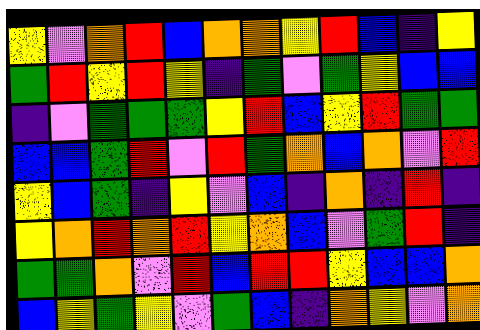[["yellow", "violet", "orange", "red", "blue", "orange", "orange", "yellow", "red", "blue", "indigo", "yellow"], ["green", "red", "yellow", "red", "yellow", "indigo", "green", "violet", "green", "yellow", "blue", "blue"], ["indigo", "violet", "green", "green", "green", "yellow", "red", "blue", "yellow", "red", "green", "green"], ["blue", "blue", "green", "red", "violet", "red", "green", "orange", "blue", "orange", "violet", "red"], ["yellow", "blue", "green", "indigo", "yellow", "violet", "blue", "indigo", "orange", "indigo", "red", "indigo"], ["yellow", "orange", "red", "orange", "red", "yellow", "orange", "blue", "violet", "green", "red", "indigo"], ["green", "green", "orange", "violet", "red", "blue", "red", "red", "yellow", "blue", "blue", "orange"], ["blue", "yellow", "green", "yellow", "violet", "green", "blue", "indigo", "orange", "yellow", "violet", "orange"]]